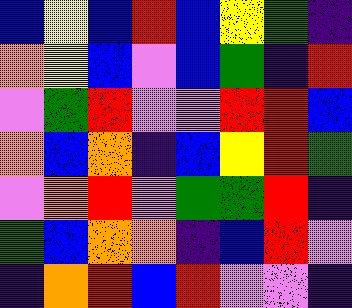[["blue", "yellow", "blue", "red", "blue", "yellow", "green", "indigo"], ["orange", "yellow", "blue", "violet", "blue", "green", "indigo", "red"], ["violet", "green", "red", "violet", "violet", "red", "red", "blue"], ["orange", "blue", "orange", "indigo", "blue", "yellow", "red", "green"], ["violet", "orange", "red", "violet", "green", "green", "red", "indigo"], ["green", "blue", "orange", "orange", "indigo", "blue", "red", "violet"], ["indigo", "orange", "red", "blue", "red", "violet", "violet", "indigo"]]